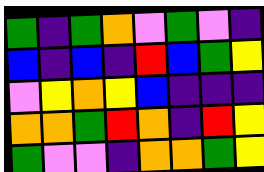[["green", "indigo", "green", "orange", "violet", "green", "violet", "indigo"], ["blue", "indigo", "blue", "indigo", "red", "blue", "green", "yellow"], ["violet", "yellow", "orange", "yellow", "blue", "indigo", "indigo", "indigo"], ["orange", "orange", "green", "red", "orange", "indigo", "red", "yellow"], ["green", "violet", "violet", "indigo", "orange", "orange", "green", "yellow"]]